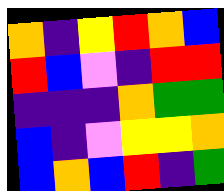[["orange", "indigo", "yellow", "red", "orange", "blue"], ["red", "blue", "violet", "indigo", "red", "red"], ["indigo", "indigo", "indigo", "orange", "green", "green"], ["blue", "indigo", "violet", "yellow", "yellow", "orange"], ["blue", "orange", "blue", "red", "indigo", "green"]]